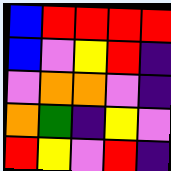[["blue", "red", "red", "red", "red"], ["blue", "violet", "yellow", "red", "indigo"], ["violet", "orange", "orange", "violet", "indigo"], ["orange", "green", "indigo", "yellow", "violet"], ["red", "yellow", "violet", "red", "indigo"]]